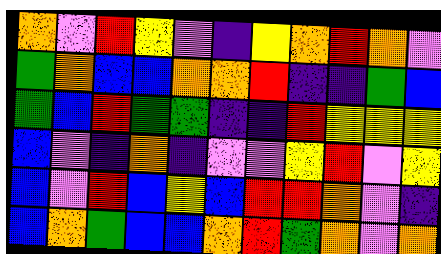[["orange", "violet", "red", "yellow", "violet", "indigo", "yellow", "orange", "red", "orange", "violet"], ["green", "orange", "blue", "blue", "orange", "orange", "red", "indigo", "indigo", "green", "blue"], ["green", "blue", "red", "green", "green", "indigo", "indigo", "red", "yellow", "yellow", "yellow"], ["blue", "violet", "indigo", "orange", "indigo", "violet", "violet", "yellow", "red", "violet", "yellow"], ["blue", "violet", "red", "blue", "yellow", "blue", "red", "red", "orange", "violet", "indigo"], ["blue", "orange", "green", "blue", "blue", "orange", "red", "green", "orange", "violet", "orange"]]